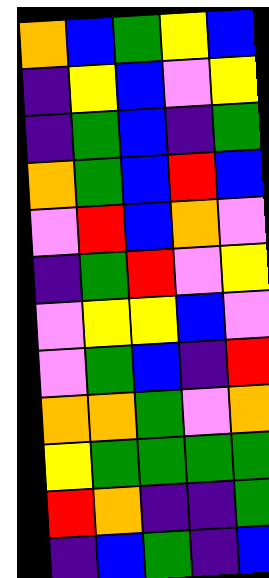[["orange", "blue", "green", "yellow", "blue"], ["indigo", "yellow", "blue", "violet", "yellow"], ["indigo", "green", "blue", "indigo", "green"], ["orange", "green", "blue", "red", "blue"], ["violet", "red", "blue", "orange", "violet"], ["indigo", "green", "red", "violet", "yellow"], ["violet", "yellow", "yellow", "blue", "violet"], ["violet", "green", "blue", "indigo", "red"], ["orange", "orange", "green", "violet", "orange"], ["yellow", "green", "green", "green", "green"], ["red", "orange", "indigo", "indigo", "green"], ["indigo", "blue", "green", "indigo", "blue"]]